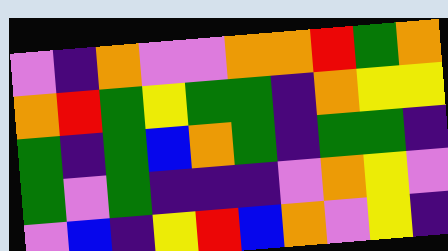[["violet", "indigo", "orange", "violet", "violet", "orange", "orange", "red", "green", "orange"], ["orange", "red", "green", "yellow", "green", "green", "indigo", "orange", "yellow", "yellow"], ["green", "indigo", "green", "blue", "orange", "green", "indigo", "green", "green", "indigo"], ["green", "violet", "green", "indigo", "indigo", "indigo", "violet", "orange", "yellow", "violet"], ["violet", "blue", "indigo", "yellow", "red", "blue", "orange", "violet", "yellow", "indigo"]]